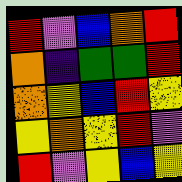[["red", "violet", "blue", "orange", "red"], ["orange", "indigo", "green", "green", "red"], ["orange", "yellow", "blue", "red", "yellow"], ["yellow", "orange", "yellow", "red", "violet"], ["red", "violet", "yellow", "blue", "yellow"]]